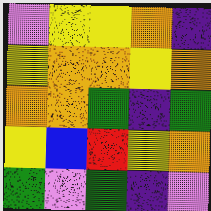[["violet", "yellow", "yellow", "orange", "indigo"], ["yellow", "orange", "orange", "yellow", "orange"], ["orange", "orange", "green", "indigo", "green"], ["yellow", "blue", "red", "yellow", "orange"], ["green", "violet", "green", "indigo", "violet"]]